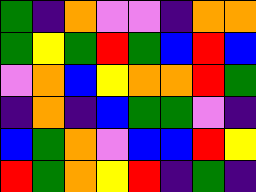[["green", "indigo", "orange", "violet", "violet", "indigo", "orange", "orange"], ["green", "yellow", "green", "red", "green", "blue", "red", "blue"], ["violet", "orange", "blue", "yellow", "orange", "orange", "red", "green"], ["indigo", "orange", "indigo", "blue", "green", "green", "violet", "indigo"], ["blue", "green", "orange", "violet", "blue", "blue", "red", "yellow"], ["red", "green", "orange", "yellow", "red", "indigo", "green", "indigo"]]